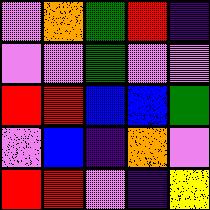[["violet", "orange", "green", "red", "indigo"], ["violet", "violet", "green", "violet", "violet"], ["red", "red", "blue", "blue", "green"], ["violet", "blue", "indigo", "orange", "violet"], ["red", "red", "violet", "indigo", "yellow"]]